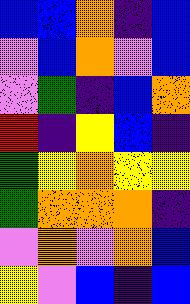[["blue", "blue", "orange", "indigo", "blue"], ["violet", "blue", "orange", "violet", "blue"], ["violet", "green", "indigo", "blue", "orange"], ["red", "indigo", "yellow", "blue", "indigo"], ["green", "yellow", "orange", "yellow", "yellow"], ["green", "orange", "orange", "orange", "indigo"], ["violet", "orange", "violet", "orange", "blue"], ["yellow", "violet", "blue", "indigo", "blue"]]